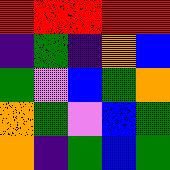[["red", "red", "red", "red", "red"], ["indigo", "green", "indigo", "orange", "blue"], ["green", "violet", "blue", "green", "orange"], ["orange", "green", "violet", "blue", "green"], ["orange", "indigo", "green", "blue", "green"]]